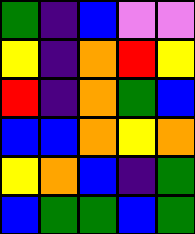[["green", "indigo", "blue", "violet", "violet"], ["yellow", "indigo", "orange", "red", "yellow"], ["red", "indigo", "orange", "green", "blue"], ["blue", "blue", "orange", "yellow", "orange"], ["yellow", "orange", "blue", "indigo", "green"], ["blue", "green", "green", "blue", "green"]]